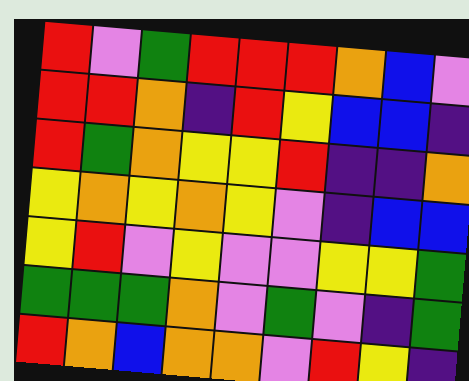[["red", "violet", "green", "red", "red", "red", "orange", "blue", "violet"], ["red", "red", "orange", "indigo", "red", "yellow", "blue", "blue", "indigo"], ["red", "green", "orange", "yellow", "yellow", "red", "indigo", "indigo", "orange"], ["yellow", "orange", "yellow", "orange", "yellow", "violet", "indigo", "blue", "blue"], ["yellow", "red", "violet", "yellow", "violet", "violet", "yellow", "yellow", "green"], ["green", "green", "green", "orange", "violet", "green", "violet", "indigo", "green"], ["red", "orange", "blue", "orange", "orange", "violet", "red", "yellow", "indigo"]]